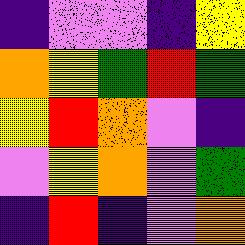[["indigo", "violet", "violet", "indigo", "yellow"], ["orange", "yellow", "green", "red", "green"], ["yellow", "red", "orange", "violet", "indigo"], ["violet", "yellow", "orange", "violet", "green"], ["indigo", "red", "indigo", "violet", "orange"]]